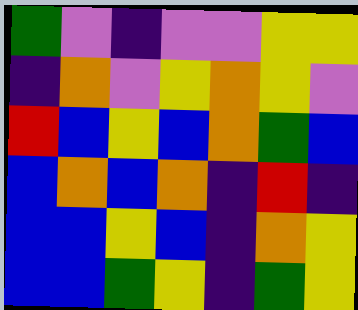[["green", "violet", "indigo", "violet", "violet", "yellow", "yellow"], ["indigo", "orange", "violet", "yellow", "orange", "yellow", "violet"], ["red", "blue", "yellow", "blue", "orange", "green", "blue"], ["blue", "orange", "blue", "orange", "indigo", "red", "indigo"], ["blue", "blue", "yellow", "blue", "indigo", "orange", "yellow"], ["blue", "blue", "green", "yellow", "indigo", "green", "yellow"]]